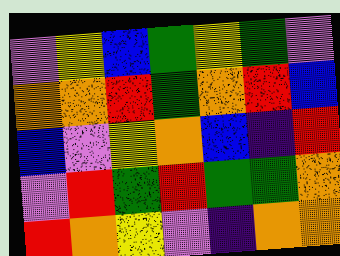[["violet", "yellow", "blue", "green", "yellow", "green", "violet"], ["orange", "orange", "red", "green", "orange", "red", "blue"], ["blue", "violet", "yellow", "orange", "blue", "indigo", "red"], ["violet", "red", "green", "red", "green", "green", "orange"], ["red", "orange", "yellow", "violet", "indigo", "orange", "orange"]]